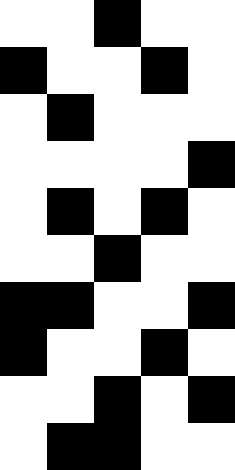[["white", "white", "black", "white", "white"], ["black", "white", "white", "black", "white"], ["white", "black", "white", "white", "white"], ["white", "white", "white", "white", "black"], ["white", "black", "white", "black", "white"], ["white", "white", "black", "white", "white"], ["black", "black", "white", "white", "black"], ["black", "white", "white", "black", "white"], ["white", "white", "black", "white", "black"], ["white", "black", "black", "white", "white"]]